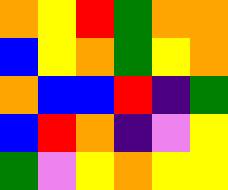[["orange", "yellow", "red", "green", "orange", "orange"], ["blue", "yellow", "orange", "green", "yellow", "orange"], ["orange", "blue", "blue", "red", "indigo", "green"], ["blue", "red", "orange", "indigo", "violet", "yellow"], ["green", "violet", "yellow", "orange", "yellow", "yellow"]]